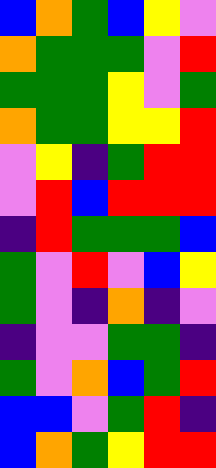[["blue", "orange", "green", "blue", "yellow", "violet"], ["orange", "green", "green", "green", "violet", "red"], ["green", "green", "green", "yellow", "violet", "green"], ["orange", "green", "green", "yellow", "yellow", "red"], ["violet", "yellow", "indigo", "green", "red", "red"], ["violet", "red", "blue", "red", "red", "red"], ["indigo", "red", "green", "green", "green", "blue"], ["green", "violet", "red", "violet", "blue", "yellow"], ["green", "violet", "indigo", "orange", "indigo", "violet"], ["indigo", "violet", "violet", "green", "green", "indigo"], ["green", "violet", "orange", "blue", "green", "red"], ["blue", "blue", "violet", "green", "red", "indigo"], ["blue", "orange", "green", "yellow", "red", "red"]]